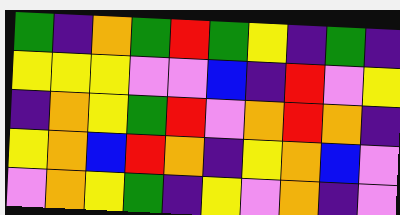[["green", "indigo", "orange", "green", "red", "green", "yellow", "indigo", "green", "indigo"], ["yellow", "yellow", "yellow", "violet", "violet", "blue", "indigo", "red", "violet", "yellow"], ["indigo", "orange", "yellow", "green", "red", "violet", "orange", "red", "orange", "indigo"], ["yellow", "orange", "blue", "red", "orange", "indigo", "yellow", "orange", "blue", "violet"], ["violet", "orange", "yellow", "green", "indigo", "yellow", "violet", "orange", "indigo", "violet"]]